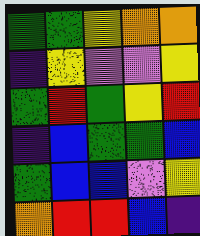[["green", "green", "yellow", "orange", "orange"], ["indigo", "yellow", "violet", "violet", "yellow"], ["green", "red", "green", "yellow", "red"], ["indigo", "blue", "green", "green", "blue"], ["green", "blue", "blue", "violet", "yellow"], ["orange", "red", "red", "blue", "indigo"]]